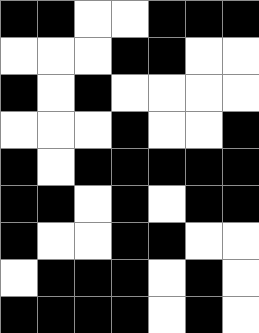[["black", "black", "white", "white", "black", "black", "black"], ["white", "white", "white", "black", "black", "white", "white"], ["black", "white", "black", "white", "white", "white", "white"], ["white", "white", "white", "black", "white", "white", "black"], ["black", "white", "black", "black", "black", "black", "black"], ["black", "black", "white", "black", "white", "black", "black"], ["black", "white", "white", "black", "black", "white", "white"], ["white", "black", "black", "black", "white", "black", "white"], ["black", "black", "black", "black", "white", "black", "white"]]